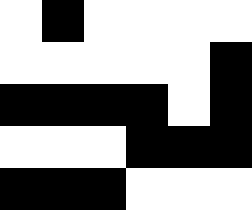[["white", "black", "white", "white", "white", "white"], ["white", "white", "white", "white", "white", "black"], ["black", "black", "black", "black", "white", "black"], ["white", "white", "white", "black", "black", "black"], ["black", "black", "black", "white", "white", "white"]]